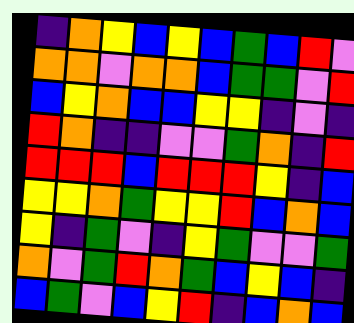[["indigo", "orange", "yellow", "blue", "yellow", "blue", "green", "blue", "red", "violet"], ["orange", "orange", "violet", "orange", "orange", "blue", "green", "green", "violet", "red"], ["blue", "yellow", "orange", "blue", "blue", "yellow", "yellow", "indigo", "violet", "indigo"], ["red", "orange", "indigo", "indigo", "violet", "violet", "green", "orange", "indigo", "red"], ["red", "red", "red", "blue", "red", "red", "red", "yellow", "indigo", "blue"], ["yellow", "yellow", "orange", "green", "yellow", "yellow", "red", "blue", "orange", "blue"], ["yellow", "indigo", "green", "violet", "indigo", "yellow", "green", "violet", "violet", "green"], ["orange", "violet", "green", "red", "orange", "green", "blue", "yellow", "blue", "indigo"], ["blue", "green", "violet", "blue", "yellow", "red", "indigo", "blue", "orange", "blue"]]